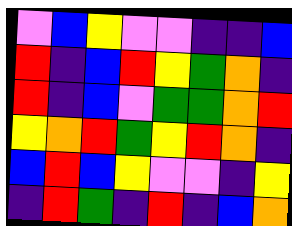[["violet", "blue", "yellow", "violet", "violet", "indigo", "indigo", "blue"], ["red", "indigo", "blue", "red", "yellow", "green", "orange", "indigo"], ["red", "indigo", "blue", "violet", "green", "green", "orange", "red"], ["yellow", "orange", "red", "green", "yellow", "red", "orange", "indigo"], ["blue", "red", "blue", "yellow", "violet", "violet", "indigo", "yellow"], ["indigo", "red", "green", "indigo", "red", "indigo", "blue", "orange"]]